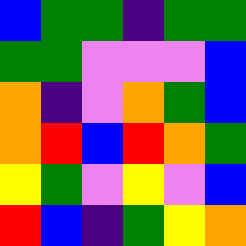[["blue", "green", "green", "indigo", "green", "green"], ["green", "green", "violet", "violet", "violet", "blue"], ["orange", "indigo", "violet", "orange", "green", "blue"], ["orange", "red", "blue", "red", "orange", "green"], ["yellow", "green", "violet", "yellow", "violet", "blue"], ["red", "blue", "indigo", "green", "yellow", "orange"]]